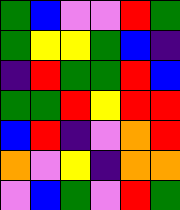[["green", "blue", "violet", "violet", "red", "green"], ["green", "yellow", "yellow", "green", "blue", "indigo"], ["indigo", "red", "green", "green", "red", "blue"], ["green", "green", "red", "yellow", "red", "red"], ["blue", "red", "indigo", "violet", "orange", "red"], ["orange", "violet", "yellow", "indigo", "orange", "orange"], ["violet", "blue", "green", "violet", "red", "green"]]